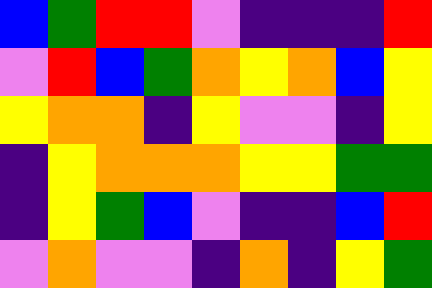[["blue", "green", "red", "red", "violet", "indigo", "indigo", "indigo", "red"], ["violet", "red", "blue", "green", "orange", "yellow", "orange", "blue", "yellow"], ["yellow", "orange", "orange", "indigo", "yellow", "violet", "violet", "indigo", "yellow"], ["indigo", "yellow", "orange", "orange", "orange", "yellow", "yellow", "green", "green"], ["indigo", "yellow", "green", "blue", "violet", "indigo", "indigo", "blue", "red"], ["violet", "orange", "violet", "violet", "indigo", "orange", "indigo", "yellow", "green"]]